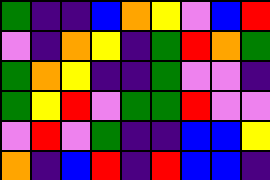[["green", "indigo", "indigo", "blue", "orange", "yellow", "violet", "blue", "red"], ["violet", "indigo", "orange", "yellow", "indigo", "green", "red", "orange", "green"], ["green", "orange", "yellow", "indigo", "indigo", "green", "violet", "violet", "indigo"], ["green", "yellow", "red", "violet", "green", "green", "red", "violet", "violet"], ["violet", "red", "violet", "green", "indigo", "indigo", "blue", "blue", "yellow"], ["orange", "indigo", "blue", "red", "indigo", "red", "blue", "blue", "indigo"]]